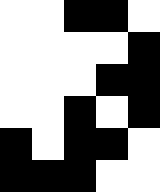[["white", "white", "black", "black", "white"], ["white", "white", "white", "white", "black"], ["white", "white", "white", "black", "black"], ["white", "white", "black", "white", "black"], ["black", "white", "black", "black", "white"], ["black", "black", "black", "white", "white"]]